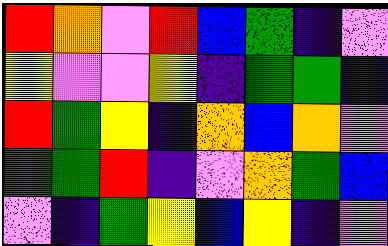[["red", "orange", "violet", "red", "blue", "green", "indigo", "violet"], ["yellow", "violet", "violet", "yellow", "indigo", "green", "green", "indigo"], ["red", "green", "yellow", "indigo", "orange", "blue", "orange", "violet"], ["green", "green", "red", "indigo", "violet", "orange", "green", "blue"], ["violet", "indigo", "green", "yellow", "blue", "yellow", "indigo", "violet"]]